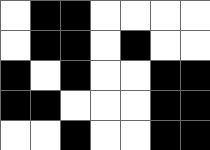[["white", "black", "black", "white", "white", "white", "white"], ["white", "black", "black", "white", "black", "white", "white"], ["black", "white", "black", "white", "white", "black", "black"], ["black", "black", "white", "white", "white", "black", "black"], ["white", "white", "black", "white", "white", "black", "black"]]